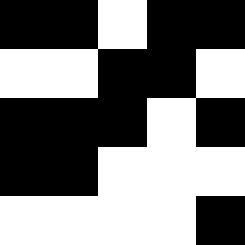[["black", "black", "white", "black", "black"], ["white", "white", "black", "black", "white"], ["black", "black", "black", "white", "black"], ["black", "black", "white", "white", "white"], ["white", "white", "white", "white", "black"]]